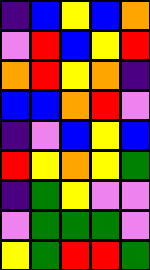[["indigo", "blue", "yellow", "blue", "orange"], ["violet", "red", "blue", "yellow", "red"], ["orange", "red", "yellow", "orange", "indigo"], ["blue", "blue", "orange", "red", "violet"], ["indigo", "violet", "blue", "yellow", "blue"], ["red", "yellow", "orange", "yellow", "green"], ["indigo", "green", "yellow", "violet", "violet"], ["violet", "green", "green", "green", "violet"], ["yellow", "green", "red", "red", "green"]]